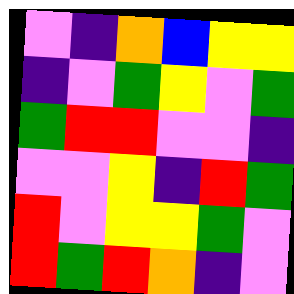[["violet", "indigo", "orange", "blue", "yellow", "yellow"], ["indigo", "violet", "green", "yellow", "violet", "green"], ["green", "red", "red", "violet", "violet", "indigo"], ["violet", "violet", "yellow", "indigo", "red", "green"], ["red", "violet", "yellow", "yellow", "green", "violet"], ["red", "green", "red", "orange", "indigo", "violet"]]